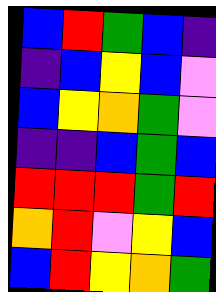[["blue", "red", "green", "blue", "indigo"], ["indigo", "blue", "yellow", "blue", "violet"], ["blue", "yellow", "orange", "green", "violet"], ["indigo", "indigo", "blue", "green", "blue"], ["red", "red", "red", "green", "red"], ["orange", "red", "violet", "yellow", "blue"], ["blue", "red", "yellow", "orange", "green"]]